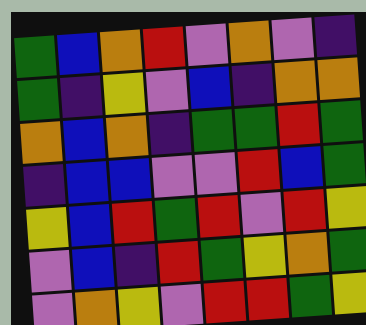[["green", "blue", "orange", "red", "violet", "orange", "violet", "indigo"], ["green", "indigo", "yellow", "violet", "blue", "indigo", "orange", "orange"], ["orange", "blue", "orange", "indigo", "green", "green", "red", "green"], ["indigo", "blue", "blue", "violet", "violet", "red", "blue", "green"], ["yellow", "blue", "red", "green", "red", "violet", "red", "yellow"], ["violet", "blue", "indigo", "red", "green", "yellow", "orange", "green"], ["violet", "orange", "yellow", "violet", "red", "red", "green", "yellow"]]